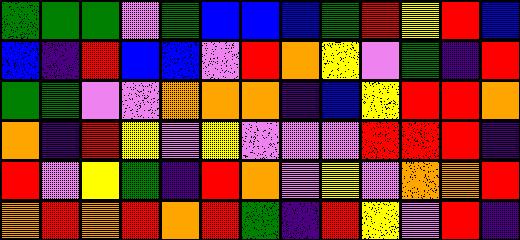[["green", "green", "green", "violet", "green", "blue", "blue", "blue", "green", "red", "yellow", "red", "blue"], ["blue", "indigo", "red", "blue", "blue", "violet", "red", "orange", "yellow", "violet", "green", "indigo", "red"], ["green", "green", "violet", "violet", "orange", "orange", "orange", "indigo", "blue", "yellow", "red", "red", "orange"], ["orange", "indigo", "red", "yellow", "violet", "yellow", "violet", "violet", "violet", "red", "red", "red", "indigo"], ["red", "violet", "yellow", "green", "indigo", "red", "orange", "violet", "yellow", "violet", "orange", "orange", "red"], ["orange", "red", "orange", "red", "orange", "red", "green", "indigo", "red", "yellow", "violet", "red", "indigo"]]